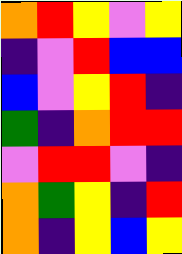[["orange", "red", "yellow", "violet", "yellow"], ["indigo", "violet", "red", "blue", "blue"], ["blue", "violet", "yellow", "red", "indigo"], ["green", "indigo", "orange", "red", "red"], ["violet", "red", "red", "violet", "indigo"], ["orange", "green", "yellow", "indigo", "red"], ["orange", "indigo", "yellow", "blue", "yellow"]]